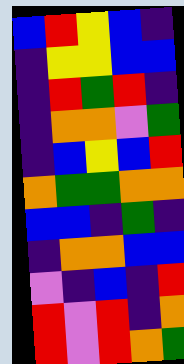[["blue", "red", "yellow", "blue", "indigo"], ["indigo", "yellow", "yellow", "blue", "blue"], ["indigo", "red", "green", "red", "indigo"], ["indigo", "orange", "orange", "violet", "green"], ["indigo", "blue", "yellow", "blue", "red"], ["orange", "green", "green", "orange", "orange"], ["blue", "blue", "indigo", "green", "indigo"], ["indigo", "orange", "orange", "blue", "blue"], ["violet", "indigo", "blue", "indigo", "red"], ["red", "violet", "red", "indigo", "orange"], ["red", "violet", "red", "orange", "green"]]